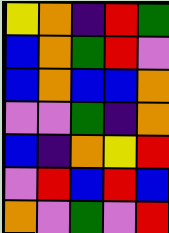[["yellow", "orange", "indigo", "red", "green"], ["blue", "orange", "green", "red", "violet"], ["blue", "orange", "blue", "blue", "orange"], ["violet", "violet", "green", "indigo", "orange"], ["blue", "indigo", "orange", "yellow", "red"], ["violet", "red", "blue", "red", "blue"], ["orange", "violet", "green", "violet", "red"]]